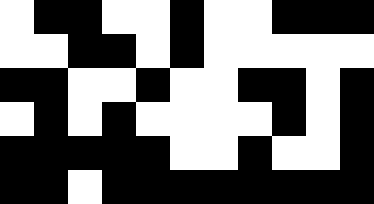[["white", "black", "black", "white", "white", "black", "white", "white", "black", "black", "black"], ["white", "white", "black", "black", "white", "black", "white", "white", "white", "white", "white"], ["black", "black", "white", "white", "black", "white", "white", "black", "black", "white", "black"], ["white", "black", "white", "black", "white", "white", "white", "white", "black", "white", "black"], ["black", "black", "black", "black", "black", "white", "white", "black", "white", "white", "black"], ["black", "black", "white", "black", "black", "black", "black", "black", "black", "black", "black"]]